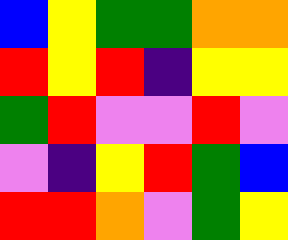[["blue", "yellow", "green", "green", "orange", "orange"], ["red", "yellow", "red", "indigo", "yellow", "yellow"], ["green", "red", "violet", "violet", "red", "violet"], ["violet", "indigo", "yellow", "red", "green", "blue"], ["red", "red", "orange", "violet", "green", "yellow"]]